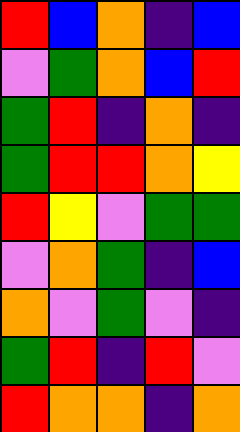[["red", "blue", "orange", "indigo", "blue"], ["violet", "green", "orange", "blue", "red"], ["green", "red", "indigo", "orange", "indigo"], ["green", "red", "red", "orange", "yellow"], ["red", "yellow", "violet", "green", "green"], ["violet", "orange", "green", "indigo", "blue"], ["orange", "violet", "green", "violet", "indigo"], ["green", "red", "indigo", "red", "violet"], ["red", "orange", "orange", "indigo", "orange"]]